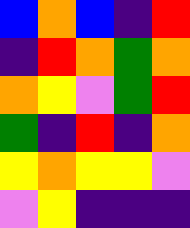[["blue", "orange", "blue", "indigo", "red"], ["indigo", "red", "orange", "green", "orange"], ["orange", "yellow", "violet", "green", "red"], ["green", "indigo", "red", "indigo", "orange"], ["yellow", "orange", "yellow", "yellow", "violet"], ["violet", "yellow", "indigo", "indigo", "indigo"]]